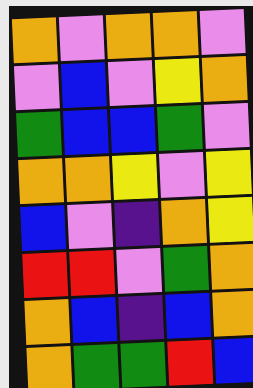[["orange", "violet", "orange", "orange", "violet"], ["violet", "blue", "violet", "yellow", "orange"], ["green", "blue", "blue", "green", "violet"], ["orange", "orange", "yellow", "violet", "yellow"], ["blue", "violet", "indigo", "orange", "yellow"], ["red", "red", "violet", "green", "orange"], ["orange", "blue", "indigo", "blue", "orange"], ["orange", "green", "green", "red", "blue"]]